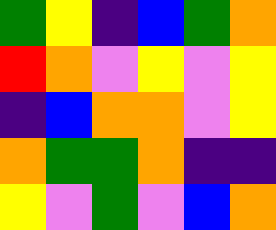[["green", "yellow", "indigo", "blue", "green", "orange"], ["red", "orange", "violet", "yellow", "violet", "yellow"], ["indigo", "blue", "orange", "orange", "violet", "yellow"], ["orange", "green", "green", "orange", "indigo", "indigo"], ["yellow", "violet", "green", "violet", "blue", "orange"]]